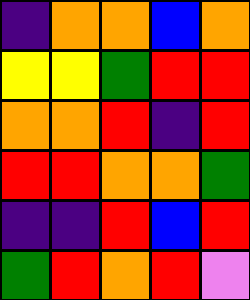[["indigo", "orange", "orange", "blue", "orange"], ["yellow", "yellow", "green", "red", "red"], ["orange", "orange", "red", "indigo", "red"], ["red", "red", "orange", "orange", "green"], ["indigo", "indigo", "red", "blue", "red"], ["green", "red", "orange", "red", "violet"]]